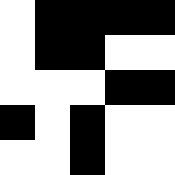[["white", "black", "black", "black", "black"], ["white", "black", "black", "white", "white"], ["white", "white", "white", "black", "black"], ["black", "white", "black", "white", "white"], ["white", "white", "black", "white", "white"]]